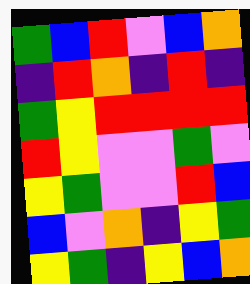[["green", "blue", "red", "violet", "blue", "orange"], ["indigo", "red", "orange", "indigo", "red", "indigo"], ["green", "yellow", "red", "red", "red", "red"], ["red", "yellow", "violet", "violet", "green", "violet"], ["yellow", "green", "violet", "violet", "red", "blue"], ["blue", "violet", "orange", "indigo", "yellow", "green"], ["yellow", "green", "indigo", "yellow", "blue", "orange"]]